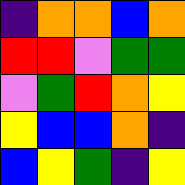[["indigo", "orange", "orange", "blue", "orange"], ["red", "red", "violet", "green", "green"], ["violet", "green", "red", "orange", "yellow"], ["yellow", "blue", "blue", "orange", "indigo"], ["blue", "yellow", "green", "indigo", "yellow"]]